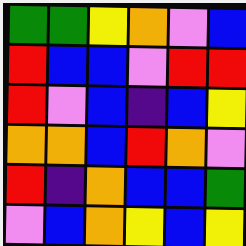[["green", "green", "yellow", "orange", "violet", "blue"], ["red", "blue", "blue", "violet", "red", "red"], ["red", "violet", "blue", "indigo", "blue", "yellow"], ["orange", "orange", "blue", "red", "orange", "violet"], ["red", "indigo", "orange", "blue", "blue", "green"], ["violet", "blue", "orange", "yellow", "blue", "yellow"]]